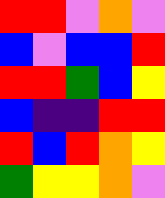[["red", "red", "violet", "orange", "violet"], ["blue", "violet", "blue", "blue", "red"], ["red", "red", "green", "blue", "yellow"], ["blue", "indigo", "indigo", "red", "red"], ["red", "blue", "red", "orange", "yellow"], ["green", "yellow", "yellow", "orange", "violet"]]